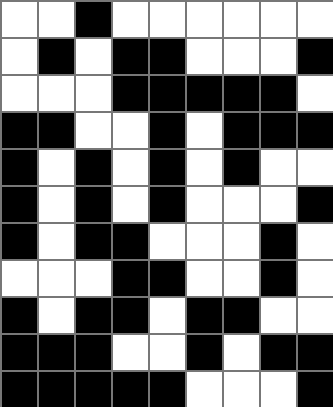[["white", "white", "black", "white", "white", "white", "white", "white", "white"], ["white", "black", "white", "black", "black", "white", "white", "white", "black"], ["white", "white", "white", "black", "black", "black", "black", "black", "white"], ["black", "black", "white", "white", "black", "white", "black", "black", "black"], ["black", "white", "black", "white", "black", "white", "black", "white", "white"], ["black", "white", "black", "white", "black", "white", "white", "white", "black"], ["black", "white", "black", "black", "white", "white", "white", "black", "white"], ["white", "white", "white", "black", "black", "white", "white", "black", "white"], ["black", "white", "black", "black", "white", "black", "black", "white", "white"], ["black", "black", "black", "white", "white", "black", "white", "black", "black"], ["black", "black", "black", "black", "black", "white", "white", "white", "black"]]